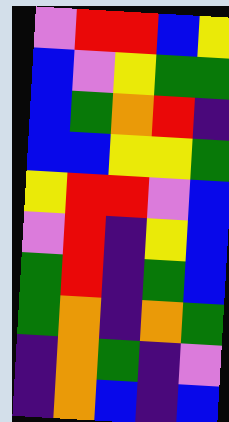[["violet", "red", "red", "blue", "yellow"], ["blue", "violet", "yellow", "green", "green"], ["blue", "green", "orange", "red", "indigo"], ["blue", "blue", "yellow", "yellow", "green"], ["yellow", "red", "red", "violet", "blue"], ["violet", "red", "indigo", "yellow", "blue"], ["green", "red", "indigo", "green", "blue"], ["green", "orange", "indigo", "orange", "green"], ["indigo", "orange", "green", "indigo", "violet"], ["indigo", "orange", "blue", "indigo", "blue"]]